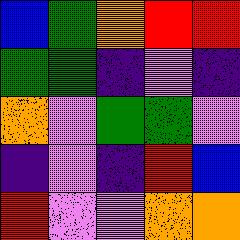[["blue", "green", "orange", "red", "red"], ["green", "green", "indigo", "violet", "indigo"], ["orange", "violet", "green", "green", "violet"], ["indigo", "violet", "indigo", "red", "blue"], ["red", "violet", "violet", "orange", "orange"]]